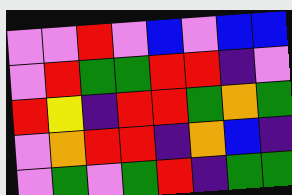[["violet", "violet", "red", "violet", "blue", "violet", "blue", "blue"], ["violet", "red", "green", "green", "red", "red", "indigo", "violet"], ["red", "yellow", "indigo", "red", "red", "green", "orange", "green"], ["violet", "orange", "red", "red", "indigo", "orange", "blue", "indigo"], ["violet", "green", "violet", "green", "red", "indigo", "green", "green"]]